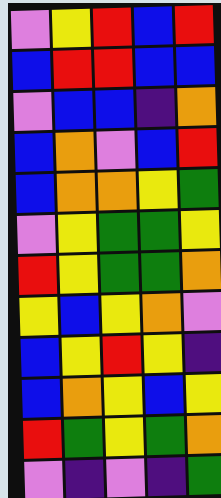[["violet", "yellow", "red", "blue", "red"], ["blue", "red", "red", "blue", "blue"], ["violet", "blue", "blue", "indigo", "orange"], ["blue", "orange", "violet", "blue", "red"], ["blue", "orange", "orange", "yellow", "green"], ["violet", "yellow", "green", "green", "yellow"], ["red", "yellow", "green", "green", "orange"], ["yellow", "blue", "yellow", "orange", "violet"], ["blue", "yellow", "red", "yellow", "indigo"], ["blue", "orange", "yellow", "blue", "yellow"], ["red", "green", "yellow", "green", "orange"], ["violet", "indigo", "violet", "indigo", "green"]]